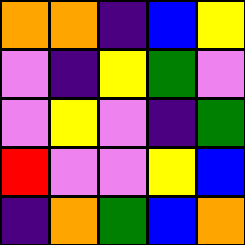[["orange", "orange", "indigo", "blue", "yellow"], ["violet", "indigo", "yellow", "green", "violet"], ["violet", "yellow", "violet", "indigo", "green"], ["red", "violet", "violet", "yellow", "blue"], ["indigo", "orange", "green", "blue", "orange"]]